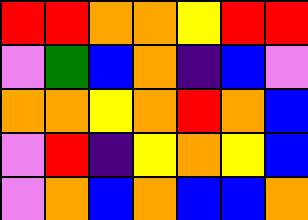[["red", "red", "orange", "orange", "yellow", "red", "red"], ["violet", "green", "blue", "orange", "indigo", "blue", "violet"], ["orange", "orange", "yellow", "orange", "red", "orange", "blue"], ["violet", "red", "indigo", "yellow", "orange", "yellow", "blue"], ["violet", "orange", "blue", "orange", "blue", "blue", "orange"]]